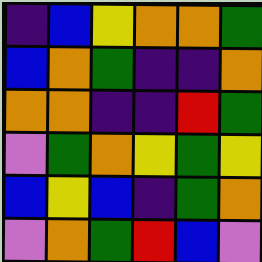[["indigo", "blue", "yellow", "orange", "orange", "green"], ["blue", "orange", "green", "indigo", "indigo", "orange"], ["orange", "orange", "indigo", "indigo", "red", "green"], ["violet", "green", "orange", "yellow", "green", "yellow"], ["blue", "yellow", "blue", "indigo", "green", "orange"], ["violet", "orange", "green", "red", "blue", "violet"]]